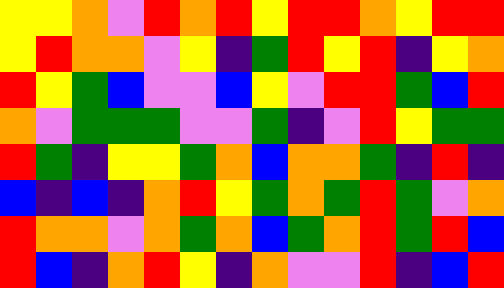[["yellow", "yellow", "orange", "violet", "red", "orange", "red", "yellow", "red", "red", "orange", "yellow", "red", "red"], ["yellow", "red", "orange", "orange", "violet", "yellow", "indigo", "green", "red", "yellow", "red", "indigo", "yellow", "orange"], ["red", "yellow", "green", "blue", "violet", "violet", "blue", "yellow", "violet", "red", "red", "green", "blue", "red"], ["orange", "violet", "green", "green", "green", "violet", "violet", "green", "indigo", "violet", "red", "yellow", "green", "green"], ["red", "green", "indigo", "yellow", "yellow", "green", "orange", "blue", "orange", "orange", "green", "indigo", "red", "indigo"], ["blue", "indigo", "blue", "indigo", "orange", "red", "yellow", "green", "orange", "green", "red", "green", "violet", "orange"], ["red", "orange", "orange", "violet", "orange", "green", "orange", "blue", "green", "orange", "red", "green", "red", "blue"], ["red", "blue", "indigo", "orange", "red", "yellow", "indigo", "orange", "violet", "violet", "red", "indigo", "blue", "red"]]